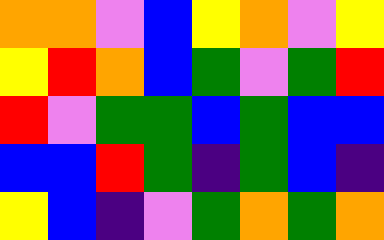[["orange", "orange", "violet", "blue", "yellow", "orange", "violet", "yellow"], ["yellow", "red", "orange", "blue", "green", "violet", "green", "red"], ["red", "violet", "green", "green", "blue", "green", "blue", "blue"], ["blue", "blue", "red", "green", "indigo", "green", "blue", "indigo"], ["yellow", "blue", "indigo", "violet", "green", "orange", "green", "orange"]]